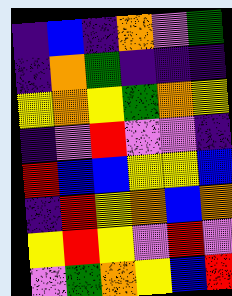[["indigo", "blue", "indigo", "orange", "violet", "green"], ["indigo", "orange", "green", "indigo", "indigo", "indigo"], ["yellow", "orange", "yellow", "green", "orange", "yellow"], ["indigo", "violet", "red", "violet", "violet", "indigo"], ["red", "blue", "blue", "yellow", "yellow", "blue"], ["indigo", "red", "yellow", "orange", "blue", "orange"], ["yellow", "red", "yellow", "violet", "red", "violet"], ["violet", "green", "orange", "yellow", "blue", "red"]]